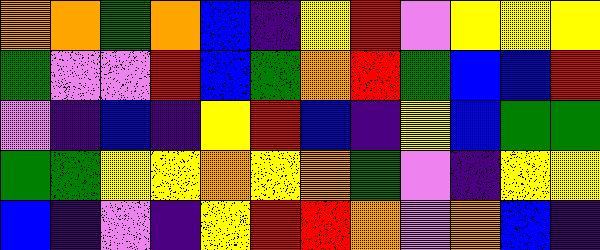[["orange", "orange", "green", "orange", "blue", "indigo", "yellow", "red", "violet", "yellow", "yellow", "yellow"], ["green", "violet", "violet", "red", "blue", "green", "orange", "red", "green", "blue", "blue", "red"], ["violet", "indigo", "blue", "indigo", "yellow", "red", "blue", "indigo", "yellow", "blue", "green", "green"], ["green", "green", "yellow", "yellow", "orange", "yellow", "orange", "green", "violet", "indigo", "yellow", "yellow"], ["blue", "indigo", "violet", "indigo", "yellow", "red", "red", "orange", "violet", "orange", "blue", "indigo"]]